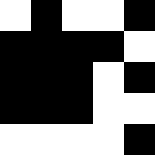[["white", "black", "white", "white", "black"], ["black", "black", "black", "black", "white"], ["black", "black", "black", "white", "black"], ["black", "black", "black", "white", "white"], ["white", "white", "white", "white", "black"]]